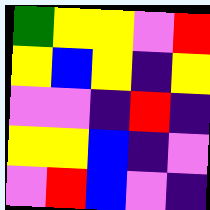[["green", "yellow", "yellow", "violet", "red"], ["yellow", "blue", "yellow", "indigo", "yellow"], ["violet", "violet", "indigo", "red", "indigo"], ["yellow", "yellow", "blue", "indigo", "violet"], ["violet", "red", "blue", "violet", "indigo"]]